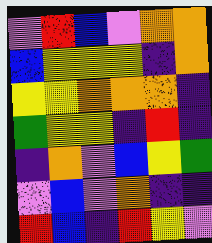[["violet", "red", "blue", "violet", "orange", "orange"], ["blue", "yellow", "yellow", "yellow", "indigo", "orange"], ["yellow", "yellow", "orange", "orange", "orange", "indigo"], ["green", "yellow", "yellow", "indigo", "red", "indigo"], ["indigo", "orange", "violet", "blue", "yellow", "green"], ["violet", "blue", "violet", "orange", "indigo", "indigo"], ["red", "blue", "indigo", "red", "yellow", "violet"]]